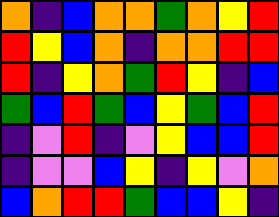[["orange", "indigo", "blue", "orange", "orange", "green", "orange", "yellow", "red"], ["red", "yellow", "blue", "orange", "indigo", "orange", "orange", "red", "red"], ["red", "indigo", "yellow", "orange", "green", "red", "yellow", "indigo", "blue"], ["green", "blue", "red", "green", "blue", "yellow", "green", "blue", "red"], ["indigo", "violet", "red", "indigo", "violet", "yellow", "blue", "blue", "red"], ["indigo", "violet", "violet", "blue", "yellow", "indigo", "yellow", "violet", "orange"], ["blue", "orange", "red", "red", "green", "blue", "blue", "yellow", "indigo"]]